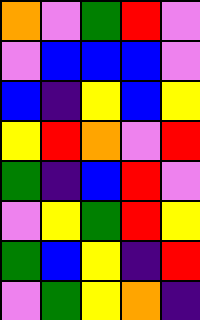[["orange", "violet", "green", "red", "violet"], ["violet", "blue", "blue", "blue", "violet"], ["blue", "indigo", "yellow", "blue", "yellow"], ["yellow", "red", "orange", "violet", "red"], ["green", "indigo", "blue", "red", "violet"], ["violet", "yellow", "green", "red", "yellow"], ["green", "blue", "yellow", "indigo", "red"], ["violet", "green", "yellow", "orange", "indigo"]]